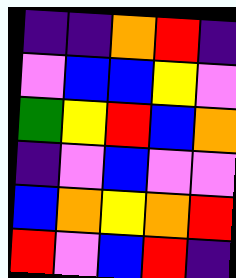[["indigo", "indigo", "orange", "red", "indigo"], ["violet", "blue", "blue", "yellow", "violet"], ["green", "yellow", "red", "blue", "orange"], ["indigo", "violet", "blue", "violet", "violet"], ["blue", "orange", "yellow", "orange", "red"], ["red", "violet", "blue", "red", "indigo"]]